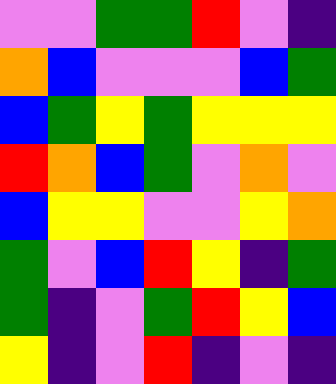[["violet", "violet", "green", "green", "red", "violet", "indigo"], ["orange", "blue", "violet", "violet", "violet", "blue", "green"], ["blue", "green", "yellow", "green", "yellow", "yellow", "yellow"], ["red", "orange", "blue", "green", "violet", "orange", "violet"], ["blue", "yellow", "yellow", "violet", "violet", "yellow", "orange"], ["green", "violet", "blue", "red", "yellow", "indigo", "green"], ["green", "indigo", "violet", "green", "red", "yellow", "blue"], ["yellow", "indigo", "violet", "red", "indigo", "violet", "indigo"]]